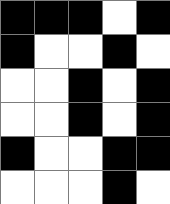[["black", "black", "black", "white", "black"], ["black", "white", "white", "black", "white"], ["white", "white", "black", "white", "black"], ["white", "white", "black", "white", "black"], ["black", "white", "white", "black", "black"], ["white", "white", "white", "black", "white"]]